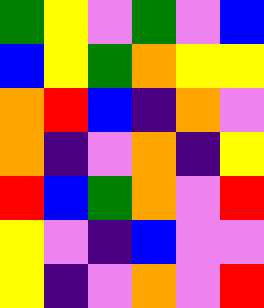[["green", "yellow", "violet", "green", "violet", "blue"], ["blue", "yellow", "green", "orange", "yellow", "yellow"], ["orange", "red", "blue", "indigo", "orange", "violet"], ["orange", "indigo", "violet", "orange", "indigo", "yellow"], ["red", "blue", "green", "orange", "violet", "red"], ["yellow", "violet", "indigo", "blue", "violet", "violet"], ["yellow", "indigo", "violet", "orange", "violet", "red"]]